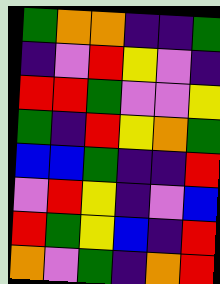[["green", "orange", "orange", "indigo", "indigo", "green"], ["indigo", "violet", "red", "yellow", "violet", "indigo"], ["red", "red", "green", "violet", "violet", "yellow"], ["green", "indigo", "red", "yellow", "orange", "green"], ["blue", "blue", "green", "indigo", "indigo", "red"], ["violet", "red", "yellow", "indigo", "violet", "blue"], ["red", "green", "yellow", "blue", "indigo", "red"], ["orange", "violet", "green", "indigo", "orange", "red"]]